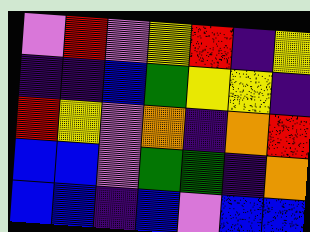[["violet", "red", "violet", "yellow", "red", "indigo", "yellow"], ["indigo", "indigo", "blue", "green", "yellow", "yellow", "indigo"], ["red", "yellow", "violet", "orange", "indigo", "orange", "red"], ["blue", "blue", "violet", "green", "green", "indigo", "orange"], ["blue", "blue", "indigo", "blue", "violet", "blue", "blue"]]